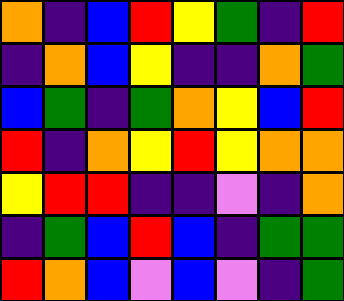[["orange", "indigo", "blue", "red", "yellow", "green", "indigo", "red"], ["indigo", "orange", "blue", "yellow", "indigo", "indigo", "orange", "green"], ["blue", "green", "indigo", "green", "orange", "yellow", "blue", "red"], ["red", "indigo", "orange", "yellow", "red", "yellow", "orange", "orange"], ["yellow", "red", "red", "indigo", "indigo", "violet", "indigo", "orange"], ["indigo", "green", "blue", "red", "blue", "indigo", "green", "green"], ["red", "orange", "blue", "violet", "blue", "violet", "indigo", "green"]]